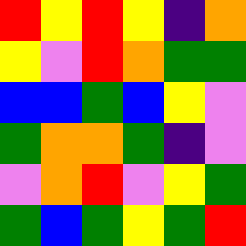[["red", "yellow", "red", "yellow", "indigo", "orange"], ["yellow", "violet", "red", "orange", "green", "green"], ["blue", "blue", "green", "blue", "yellow", "violet"], ["green", "orange", "orange", "green", "indigo", "violet"], ["violet", "orange", "red", "violet", "yellow", "green"], ["green", "blue", "green", "yellow", "green", "red"]]